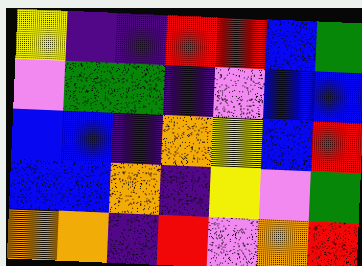[["yellow", "indigo", "indigo", "red", "red", "blue", "green"], ["violet", "green", "green", "indigo", "violet", "blue", "blue"], ["blue", "blue", "indigo", "orange", "yellow", "blue", "red"], ["blue", "blue", "orange", "indigo", "yellow", "violet", "green"], ["orange", "orange", "indigo", "red", "violet", "orange", "red"]]